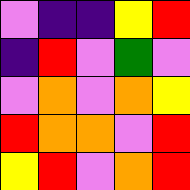[["violet", "indigo", "indigo", "yellow", "red"], ["indigo", "red", "violet", "green", "violet"], ["violet", "orange", "violet", "orange", "yellow"], ["red", "orange", "orange", "violet", "red"], ["yellow", "red", "violet", "orange", "red"]]